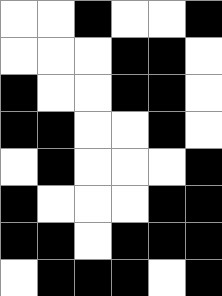[["white", "white", "black", "white", "white", "black"], ["white", "white", "white", "black", "black", "white"], ["black", "white", "white", "black", "black", "white"], ["black", "black", "white", "white", "black", "white"], ["white", "black", "white", "white", "white", "black"], ["black", "white", "white", "white", "black", "black"], ["black", "black", "white", "black", "black", "black"], ["white", "black", "black", "black", "white", "black"]]